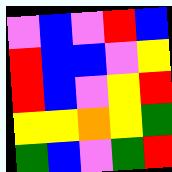[["violet", "blue", "violet", "red", "blue"], ["red", "blue", "blue", "violet", "yellow"], ["red", "blue", "violet", "yellow", "red"], ["yellow", "yellow", "orange", "yellow", "green"], ["green", "blue", "violet", "green", "red"]]